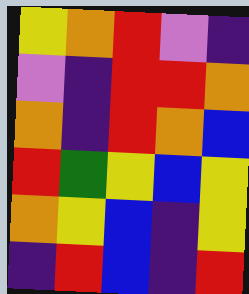[["yellow", "orange", "red", "violet", "indigo"], ["violet", "indigo", "red", "red", "orange"], ["orange", "indigo", "red", "orange", "blue"], ["red", "green", "yellow", "blue", "yellow"], ["orange", "yellow", "blue", "indigo", "yellow"], ["indigo", "red", "blue", "indigo", "red"]]